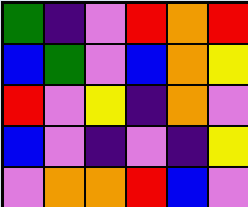[["green", "indigo", "violet", "red", "orange", "red"], ["blue", "green", "violet", "blue", "orange", "yellow"], ["red", "violet", "yellow", "indigo", "orange", "violet"], ["blue", "violet", "indigo", "violet", "indigo", "yellow"], ["violet", "orange", "orange", "red", "blue", "violet"]]